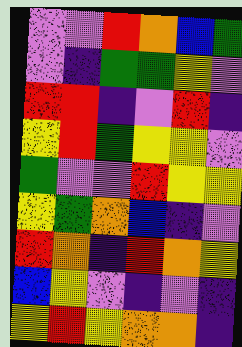[["violet", "violet", "red", "orange", "blue", "green"], ["violet", "indigo", "green", "green", "yellow", "violet"], ["red", "red", "indigo", "violet", "red", "indigo"], ["yellow", "red", "green", "yellow", "yellow", "violet"], ["green", "violet", "violet", "red", "yellow", "yellow"], ["yellow", "green", "orange", "blue", "indigo", "violet"], ["red", "orange", "indigo", "red", "orange", "yellow"], ["blue", "yellow", "violet", "indigo", "violet", "indigo"], ["yellow", "red", "yellow", "orange", "orange", "indigo"]]